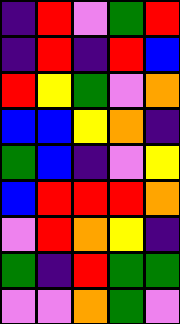[["indigo", "red", "violet", "green", "red"], ["indigo", "red", "indigo", "red", "blue"], ["red", "yellow", "green", "violet", "orange"], ["blue", "blue", "yellow", "orange", "indigo"], ["green", "blue", "indigo", "violet", "yellow"], ["blue", "red", "red", "red", "orange"], ["violet", "red", "orange", "yellow", "indigo"], ["green", "indigo", "red", "green", "green"], ["violet", "violet", "orange", "green", "violet"]]